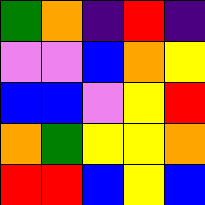[["green", "orange", "indigo", "red", "indigo"], ["violet", "violet", "blue", "orange", "yellow"], ["blue", "blue", "violet", "yellow", "red"], ["orange", "green", "yellow", "yellow", "orange"], ["red", "red", "blue", "yellow", "blue"]]